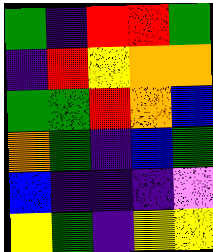[["green", "indigo", "red", "red", "green"], ["indigo", "red", "yellow", "orange", "orange"], ["green", "green", "red", "orange", "blue"], ["orange", "green", "indigo", "blue", "green"], ["blue", "indigo", "indigo", "indigo", "violet"], ["yellow", "green", "indigo", "yellow", "yellow"]]